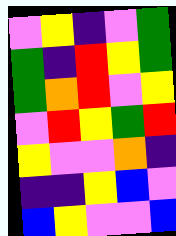[["violet", "yellow", "indigo", "violet", "green"], ["green", "indigo", "red", "yellow", "green"], ["green", "orange", "red", "violet", "yellow"], ["violet", "red", "yellow", "green", "red"], ["yellow", "violet", "violet", "orange", "indigo"], ["indigo", "indigo", "yellow", "blue", "violet"], ["blue", "yellow", "violet", "violet", "blue"]]